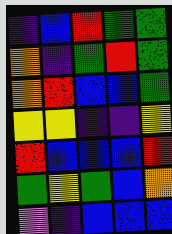[["indigo", "blue", "red", "green", "green"], ["orange", "indigo", "green", "red", "green"], ["orange", "red", "blue", "blue", "green"], ["yellow", "yellow", "indigo", "indigo", "yellow"], ["red", "blue", "blue", "blue", "red"], ["green", "yellow", "green", "blue", "orange"], ["violet", "indigo", "blue", "blue", "blue"]]